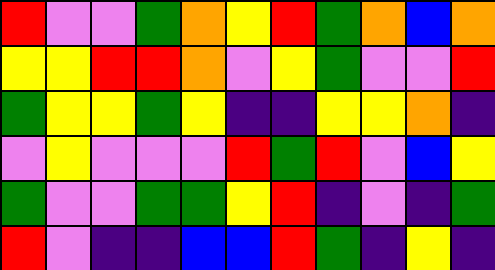[["red", "violet", "violet", "green", "orange", "yellow", "red", "green", "orange", "blue", "orange"], ["yellow", "yellow", "red", "red", "orange", "violet", "yellow", "green", "violet", "violet", "red"], ["green", "yellow", "yellow", "green", "yellow", "indigo", "indigo", "yellow", "yellow", "orange", "indigo"], ["violet", "yellow", "violet", "violet", "violet", "red", "green", "red", "violet", "blue", "yellow"], ["green", "violet", "violet", "green", "green", "yellow", "red", "indigo", "violet", "indigo", "green"], ["red", "violet", "indigo", "indigo", "blue", "blue", "red", "green", "indigo", "yellow", "indigo"]]